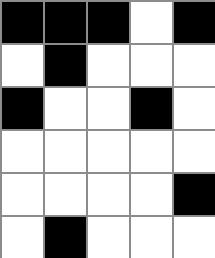[["black", "black", "black", "white", "black"], ["white", "black", "white", "white", "white"], ["black", "white", "white", "black", "white"], ["white", "white", "white", "white", "white"], ["white", "white", "white", "white", "black"], ["white", "black", "white", "white", "white"]]